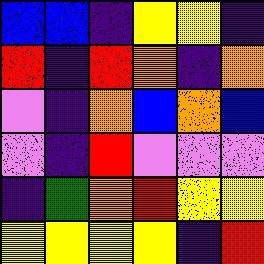[["blue", "blue", "indigo", "yellow", "yellow", "indigo"], ["red", "indigo", "red", "orange", "indigo", "orange"], ["violet", "indigo", "orange", "blue", "orange", "blue"], ["violet", "indigo", "red", "violet", "violet", "violet"], ["indigo", "green", "orange", "red", "yellow", "yellow"], ["yellow", "yellow", "yellow", "yellow", "indigo", "red"]]